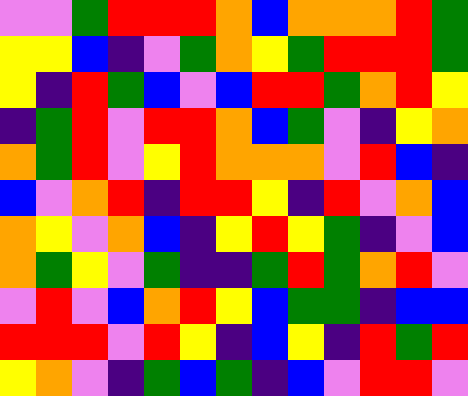[["violet", "violet", "green", "red", "red", "red", "orange", "blue", "orange", "orange", "orange", "red", "green"], ["yellow", "yellow", "blue", "indigo", "violet", "green", "orange", "yellow", "green", "red", "red", "red", "green"], ["yellow", "indigo", "red", "green", "blue", "violet", "blue", "red", "red", "green", "orange", "red", "yellow"], ["indigo", "green", "red", "violet", "red", "red", "orange", "blue", "green", "violet", "indigo", "yellow", "orange"], ["orange", "green", "red", "violet", "yellow", "red", "orange", "orange", "orange", "violet", "red", "blue", "indigo"], ["blue", "violet", "orange", "red", "indigo", "red", "red", "yellow", "indigo", "red", "violet", "orange", "blue"], ["orange", "yellow", "violet", "orange", "blue", "indigo", "yellow", "red", "yellow", "green", "indigo", "violet", "blue"], ["orange", "green", "yellow", "violet", "green", "indigo", "indigo", "green", "red", "green", "orange", "red", "violet"], ["violet", "red", "violet", "blue", "orange", "red", "yellow", "blue", "green", "green", "indigo", "blue", "blue"], ["red", "red", "red", "violet", "red", "yellow", "indigo", "blue", "yellow", "indigo", "red", "green", "red"], ["yellow", "orange", "violet", "indigo", "green", "blue", "green", "indigo", "blue", "violet", "red", "red", "violet"]]